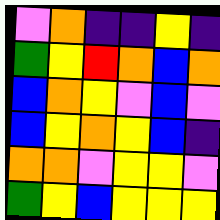[["violet", "orange", "indigo", "indigo", "yellow", "indigo"], ["green", "yellow", "red", "orange", "blue", "orange"], ["blue", "orange", "yellow", "violet", "blue", "violet"], ["blue", "yellow", "orange", "yellow", "blue", "indigo"], ["orange", "orange", "violet", "yellow", "yellow", "violet"], ["green", "yellow", "blue", "yellow", "yellow", "yellow"]]